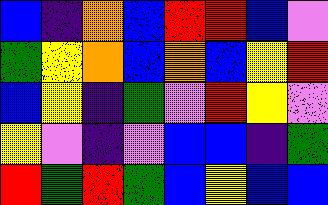[["blue", "indigo", "orange", "blue", "red", "red", "blue", "violet"], ["green", "yellow", "orange", "blue", "orange", "blue", "yellow", "red"], ["blue", "yellow", "indigo", "green", "violet", "red", "yellow", "violet"], ["yellow", "violet", "indigo", "violet", "blue", "blue", "indigo", "green"], ["red", "green", "red", "green", "blue", "yellow", "blue", "blue"]]